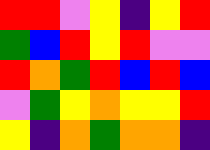[["red", "red", "violet", "yellow", "indigo", "yellow", "red"], ["green", "blue", "red", "yellow", "red", "violet", "violet"], ["red", "orange", "green", "red", "blue", "red", "blue"], ["violet", "green", "yellow", "orange", "yellow", "yellow", "red"], ["yellow", "indigo", "orange", "green", "orange", "orange", "indigo"]]